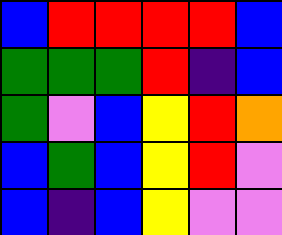[["blue", "red", "red", "red", "red", "blue"], ["green", "green", "green", "red", "indigo", "blue"], ["green", "violet", "blue", "yellow", "red", "orange"], ["blue", "green", "blue", "yellow", "red", "violet"], ["blue", "indigo", "blue", "yellow", "violet", "violet"]]